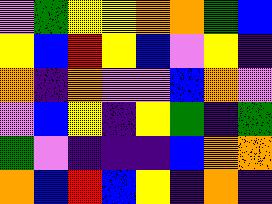[["violet", "green", "yellow", "yellow", "orange", "orange", "green", "blue"], ["yellow", "blue", "red", "yellow", "blue", "violet", "yellow", "indigo"], ["orange", "indigo", "orange", "violet", "violet", "blue", "orange", "violet"], ["violet", "blue", "yellow", "indigo", "yellow", "green", "indigo", "green"], ["green", "violet", "indigo", "indigo", "indigo", "blue", "orange", "orange"], ["orange", "blue", "red", "blue", "yellow", "indigo", "orange", "indigo"]]